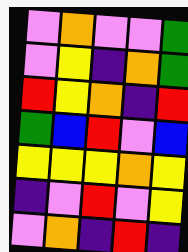[["violet", "orange", "violet", "violet", "green"], ["violet", "yellow", "indigo", "orange", "green"], ["red", "yellow", "orange", "indigo", "red"], ["green", "blue", "red", "violet", "blue"], ["yellow", "yellow", "yellow", "orange", "yellow"], ["indigo", "violet", "red", "violet", "yellow"], ["violet", "orange", "indigo", "red", "indigo"]]